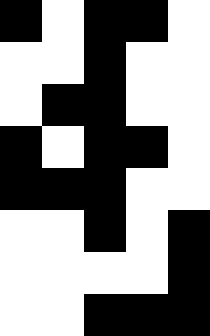[["black", "white", "black", "black", "white"], ["white", "white", "black", "white", "white"], ["white", "black", "black", "white", "white"], ["black", "white", "black", "black", "white"], ["black", "black", "black", "white", "white"], ["white", "white", "black", "white", "black"], ["white", "white", "white", "white", "black"], ["white", "white", "black", "black", "black"]]